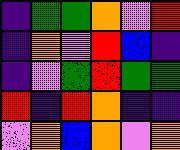[["indigo", "green", "green", "orange", "violet", "red"], ["indigo", "orange", "violet", "red", "blue", "indigo"], ["indigo", "violet", "green", "red", "green", "green"], ["red", "indigo", "red", "orange", "indigo", "indigo"], ["violet", "orange", "blue", "orange", "violet", "orange"]]